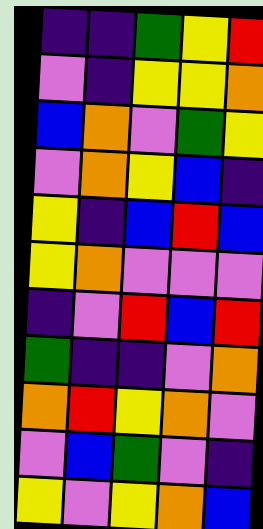[["indigo", "indigo", "green", "yellow", "red"], ["violet", "indigo", "yellow", "yellow", "orange"], ["blue", "orange", "violet", "green", "yellow"], ["violet", "orange", "yellow", "blue", "indigo"], ["yellow", "indigo", "blue", "red", "blue"], ["yellow", "orange", "violet", "violet", "violet"], ["indigo", "violet", "red", "blue", "red"], ["green", "indigo", "indigo", "violet", "orange"], ["orange", "red", "yellow", "orange", "violet"], ["violet", "blue", "green", "violet", "indigo"], ["yellow", "violet", "yellow", "orange", "blue"]]